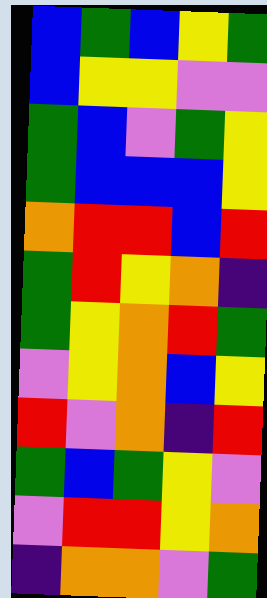[["blue", "green", "blue", "yellow", "green"], ["blue", "yellow", "yellow", "violet", "violet"], ["green", "blue", "violet", "green", "yellow"], ["green", "blue", "blue", "blue", "yellow"], ["orange", "red", "red", "blue", "red"], ["green", "red", "yellow", "orange", "indigo"], ["green", "yellow", "orange", "red", "green"], ["violet", "yellow", "orange", "blue", "yellow"], ["red", "violet", "orange", "indigo", "red"], ["green", "blue", "green", "yellow", "violet"], ["violet", "red", "red", "yellow", "orange"], ["indigo", "orange", "orange", "violet", "green"]]